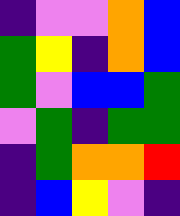[["indigo", "violet", "violet", "orange", "blue"], ["green", "yellow", "indigo", "orange", "blue"], ["green", "violet", "blue", "blue", "green"], ["violet", "green", "indigo", "green", "green"], ["indigo", "green", "orange", "orange", "red"], ["indigo", "blue", "yellow", "violet", "indigo"]]